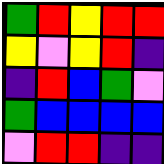[["green", "red", "yellow", "red", "red"], ["yellow", "violet", "yellow", "red", "indigo"], ["indigo", "red", "blue", "green", "violet"], ["green", "blue", "blue", "blue", "blue"], ["violet", "red", "red", "indigo", "indigo"]]